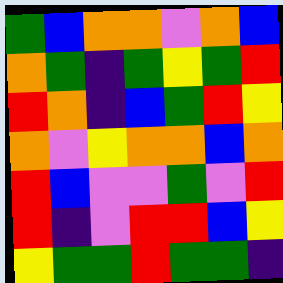[["green", "blue", "orange", "orange", "violet", "orange", "blue"], ["orange", "green", "indigo", "green", "yellow", "green", "red"], ["red", "orange", "indigo", "blue", "green", "red", "yellow"], ["orange", "violet", "yellow", "orange", "orange", "blue", "orange"], ["red", "blue", "violet", "violet", "green", "violet", "red"], ["red", "indigo", "violet", "red", "red", "blue", "yellow"], ["yellow", "green", "green", "red", "green", "green", "indigo"]]